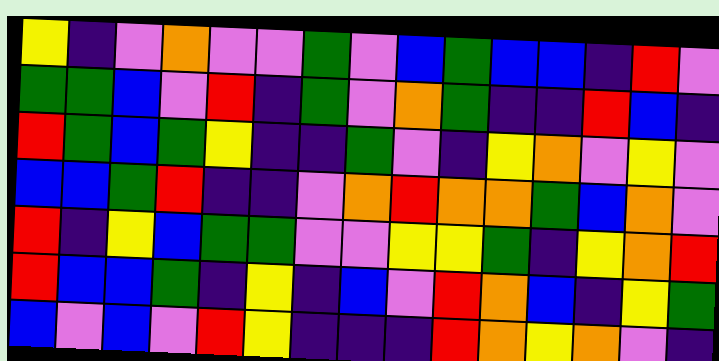[["yellow", "indigo", "violet", "orange", "violet", "violet", "green", "violet", "blue", "green", "blue", "blue", "indigo", "red", "violet"], ["green", "green", "blue", "violet", "red", "indigo", "green", "violet", "orange", "green", "indigo", "indigo", "red", "blue", "indigo"], ["red", "green", "blue", "green", "yellow", "indigo", "indigo", "green", "violet", "indigo", "yellow", "orange", "violet", "yellow", "violet"], ["blue", "blue", "green", "red", "indigo", "indigo", "violet", "orange", "red", "orange", "orange", "green", "blue", "orange", "violet"], ["red", "indigo", "yellow", "blue", "green", "green", "violet", "violet", "yellow", "yellow", "green", "indigo", "yellow", "orange", "red"], ["red", "blue", "blue", "green", "indigo", "yellow", "indigo", "blue", "violet", "red", "orange", "blue", "indigo", "yellow", "green"], ["blue", "violet", "blue", "violet", "red", "yellow", "indigo", "indigo", "indigo", "red", "orange", "yellow", "orange", "violet", "indigo"]]